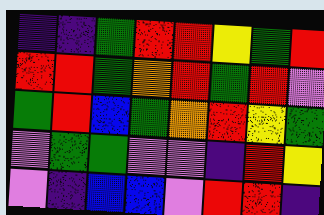[["indigo", "indigo", "green", "red", "red", "yellow", "green", "red"], ["red", "red", "green", "orange", "red", "green", "red", "violet"], ["green", "red", "blue", "green", "orange", "red", "yellow", "green"], ["violet", "green", "green", "violet", "violet", "indigo", "red", "yellow"], ["violet", "indigo", "blue", "blue", "violet", "red", "red", "indigo"]]